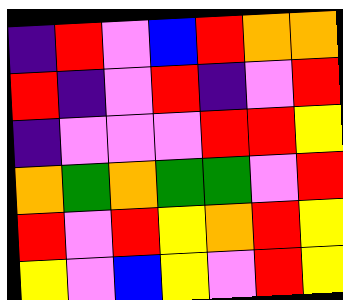[["indigo", "red", "violet", "blue", "red", "orange", "orange"], ["red", "indigo", "violet", "red", "indigo", "violet", "red"], ["indigo", "violet", "violet", "violet", "red", "red", "yellow"], ["orange", "green", "orange", "green", "green", "violet", "red"], ["red", "violet", "red", "yellow", "orange", "red", "yellow"], ["yellow", "violet", "blue", "yellow", "violet", "red", "yellow"]]